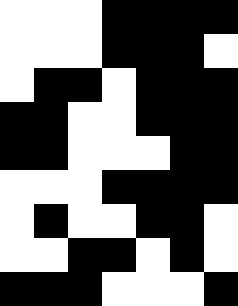[["white", "white", "white", "black", "black", "black", "black"], ["white", "white", "white", "black", "black", "black", "white"], ["white", "black", "black", "white", "black", "black", "black"], ["black", "black", "white", "white", "black", "black", "black"], ["black", "black", "white", "white", "white", "black", "black"], ["white", "white", "white", "black", "black", "black", "black"], ["white", "black", "white", "white", "black", "black", "white"], ["white", "white", "black", "black", "white", "black", "white"], ["black", "black", "black", "white", "white", "white", "black"]]